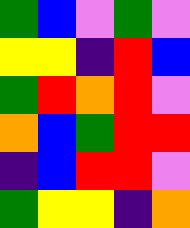[["green", "blue", "violet", "green", "violet"], ["yellow", "yellow", "indigo", "red", "blue"], ["green", "red", "orange", "red", "violet"], ["orange", "blue", "green", "red", "red"], ["indigo", "blue", "red", "red", "violet"], ["green", "yellow", "yellow", "indigo", "orange"]]